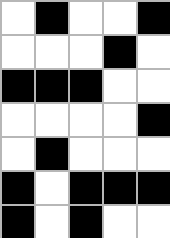[["white", "black", "white", "white", "black"], ["white", "white", "white", "black", "white"], ["black", "black", "black", "white", "white"], ["white", "white", "white", "white", "black"], ["white", "black", "white", "white", "white"], ["black", "white", "black", "black", "black"], ["black", "white", "black", "white", "white"]]